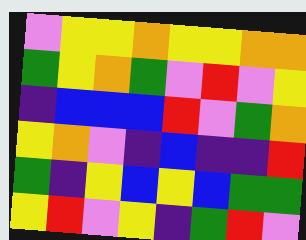[["violet", "yellow", "yellow", "orange", "yellow", "yellow", "orange", "orange"], ["green", "yellow", "orange", "green", "violet", "red", "violet", "yellow"], ["indigo", "blue", "blue", "blue", "red", "violet", "green", "orange"], ["yellow", "orange", "violet", "indigo", "blue", "indigo", "indigo", "red"], ["green", "indigo", "yellow", "blue", "yellow", "blue", "green", "green"], ["yellow", "red", "violet", "yellow", "indigo", "green", "red", "violet"]]